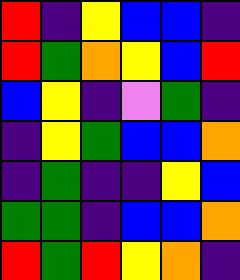[["red", "indigo", "yellow", "blue", "blue", "indigo"], ["red", "green", "orange", "yellow", "blue", "red"], ["blue", "yellow", "indigo", "violet", "green", "indigo"], ["indigo", "yellow", "green", "blue", "blue", "orange"], ["indigo", "green", "indigo", "indigo", "yellow", "blue"], ["green", "green", "indigo", "blue", "blue", "orange"], ["red", "green", "red", "yellow", "orange", "indigo"]]